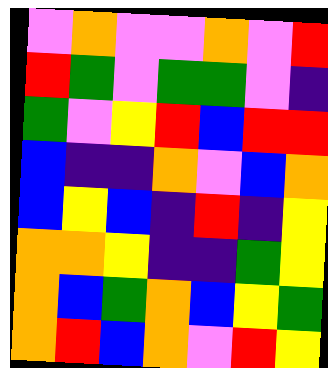[["violet", "orange", "violet", "violet", "orange", "violet", "red"], ["red", "green", "violet", "green", "green", "violet", "indigo"], ["green", "violet", "yellow", "red", "blue", "red", "red"], ["blue", "indigo", "indigo", "orange", "violet", "blue", "orange"], ["blue", "yellow", "blue", "indigo", "red", "indigo", "yellow"], ["orange", "orange", "yellow", "indigo", "indigo", "green", "yellow"], ["orange", "blue", "green", "orange", "blue", "yellow", "green"], ["orange", "red", "blue", "orange", "violet", "red", "yellow"]]